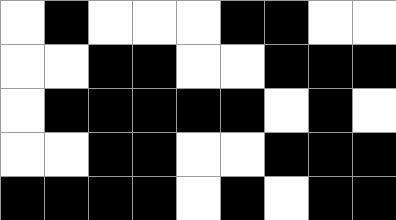[["white", "black", "white", "white", "white", "black", "black", "white", "white"], ["white", "white", "black", "black", "white", "white", "black", "black", "black"], ["white", "black", "black", "black", "black", "black", "white", "black", "white"], ["white", "white", "black", "black", "white", "white", "black", "black", "black"], ["black", "black", "black", "black", "white", "black", "white", "black", "black"]]